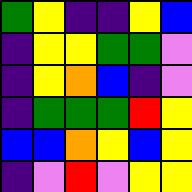[["green", "yellow", "indigo", "indigo", "yellow", "blue"], ["indigo", "yellow", "yellow", "green", "green", "violet"], ["indigo", "yellow", "orange", "blue", "indigo", "violet"], ["indigo", "green", "green", "green", "red", "yellow"], ["blue", "blue", "orange", "yellow", "blue", "yellow"], ["indigo", "violet", "red", "violet", "yellow", "yellow"]]